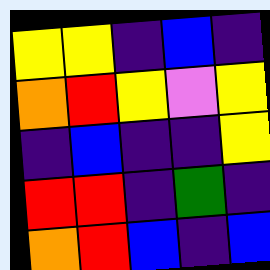[["yellow", "yellow", "indigo", "blue", "indigo"], ["orange", "red", "yellow", "violet", "yellow"], ["indigo", "blue", "indigo", "indigo", "yellow"], ["red", "red", "indigo", "green", "indigo"], ["orange", "red", "blue", "indigo", "blue"]]